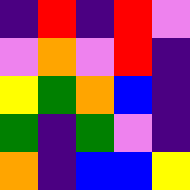[["indigo", "red", "indigo", "red", "violet"], ["violet", "orange", "violet", "red", "indigo"], ["yellow", "green", "orange", "blue", "indigo"], ["green", "indigo", "green", "violet", "indigo"], ["orange", "indigo", "blue", "blue", "yellow"]]